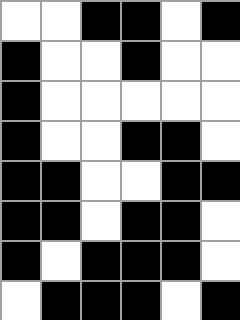[["white", "white", "black", "black", "white", "black"], ["black", "white", "white", "black", "white", "white"], ["black", "white", "white", "white", "white", "white"], ["black", "white", "white", "black", "black", "white"], ["black", "black", "white", "white", "black", "black"], ["black", "black", "white", "black", "black", "white"], ["black", "white", "black", "black", "black", "white"], ["white", "black", "black", "black", "white", "black"]]